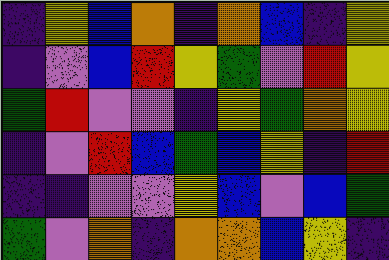[["indigo", "yellow", "blue", "orange", "indigo", "orange", "blue", "indigo", "yellow"], ["indigo", "violet", "blue", "red", "yellow", "green", "violet", "red", "yellow"], ["green", "red", "violet", "violet", "indigo", "yellow", "green", "orange", "yellow"], ["indigo", "violet", "red", "blue", "green", "blue", "yellow", "indigo", "red"], ["indigo", "indigo", "violet", "violet", "yellow", "blue", "violet", "blue", "green"], ["green", "violet", "orange", "indigo", "orange", "orange", "blue", "yellow", "indigo"]]